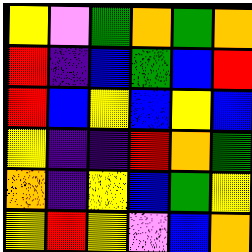[["yellow", "violet", "green", "orange", "green", "orange"], ["red", "indigo", "blue", "green", "blue", "red"], ["red", "blue", "yellow", "blue", "yellow", "blue"], ["yellow", "indigo", "indigo", "red", "orange", "green"], ["orange", "indigo", "yellow", "blue", "green", "yellow"], ["yellow", "red", "yellow", "violet", "blue", "orange"]]